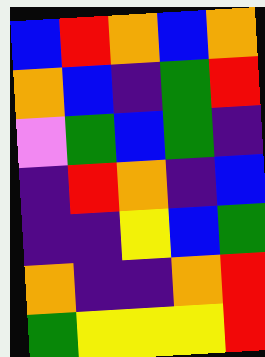[["blue", "red", "orange", "blue", "orange"], ["orange", "blue", "indigo", "green", "red"], ["violet", "green", "blue", "green", "indigo"], ["indigo", "red", "orange", "indigo", "blue"], ["indigo", "indigo", "yellow", "blue", "green"], ["orange", "indigo", "indigo", "orange", "red"], ["green", "yellow", "yellow", "yellow", "red"]]